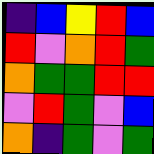[["indigo", "blue", "yellow", "red", "blue"], ["red", "violet", "orange", "red", "green"], ["orange", "green", "green", "red", "red"], ["violet", "red", "green", "violet", "blue"], ["orange", "indigo", "green", "violet", "green"]]